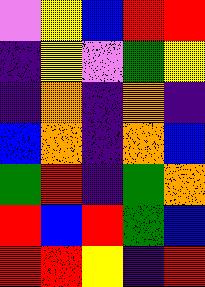[["violet", "yellow", "blue", "red", "red"], ["indigo", "yellow", "violet", "green", "yellow"], ["indigo", "orange", "indigo", "orange", "indigo"], ["blue", "orange", "indigo", "orange", "blue"], ["green", "red", "indigo", "green", "orange"], ["red", "blue", "red", "green", "blue"], ["red", "red", "yellow", "indigo", "red"]]